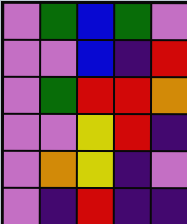[["violet", "green", "blue", "green", "violet"], ["violet", "violet", "blue", "indigo", "red"], ["violet", "green", "red", "red", "orange"], ["violet", "violet", "yellow", "red", "indigo"], ["violet", "orange", "yellow", "indigo", "violet"], ["violet", "indigo", "red", "indigo", "indigo"]]